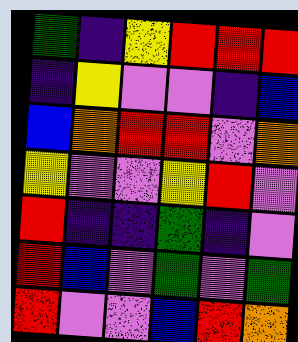[["green", "indigo", "yellow", "red", "red", "red"], ["indigo", "yellow", "violet", "violet", "indigo", "blue"], ["blue", "orange", "red", "red", "violet", "orange"], ["yellow", "violet", "violet", "yellow", "red", "violet"], ["red", "indigo", "indigo", "green", "indigo", "violet"], ["red", "blue", "violet", "green", "violet", "green"], ["red", "violet", "violet", "blue", "red", "orange"]]